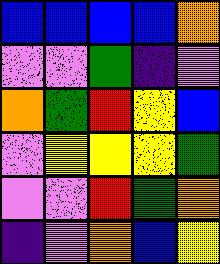[["blue", "blue", "blue", "blue", "orange"], ["violet", "violet", "green", "indigo", "violet"], ["orange", "green", "red", "yellow", "blue"], ["violet", "yellow", "yellow", "yellow", "green"], ["violet", "violet", "red", "green", "orange"], ["indigo", "violet", "orange", "blue", "yellow"]]